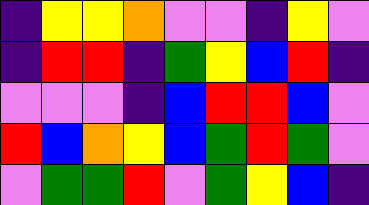[["indigo", "yellow", "yellow", "orange", "violet", "violet", "indigo", "yellow", "violet"], ["indigo", "red", "red", "indigo", "green", "yellow", "blue", "red", "indigo"], ["violet", "violet", "violet", "indigo", "blue", "red", "red", "blue", "violet"], ["red", "blue", "orange", "yellow", "blue", "green", "red", "green", "violet"], ["violet", "green", "green", "red", "violet", "green", "yellow", "blue", "indigo"]]